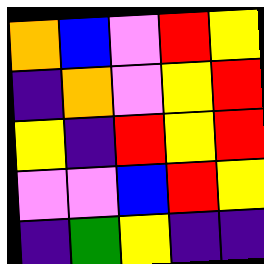[["orange", "blue", "violet", "red", "yellow"], ["indigo", "orange", "violet", "yellow", "red"], ["yellow", "indigo", "red", "yellow", "red"], ["violet", "violet", "blue", "red", "yellow"], ["indigo", "green", "yellow", "indigo", "indigo"]]